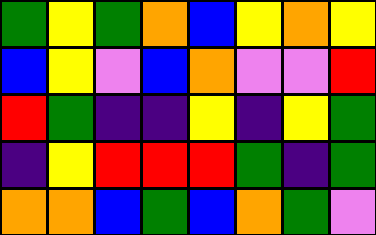[["green", "yellow", "green", "orange", "blue", "yellow", "orange", "yellow"], ["blue", "yellow", "violet", "blue", "orange", "violet", "violet", "red"], ["red", "green", "indigo", "indigo", "yellow", "indigo", "yellow", "green"], ["indigo", "yellow", "red", "red", "red", "green", "indigo", "green"], ["orange", "orange", "blue", "green", "blue", "orange", "green", "violet"]]